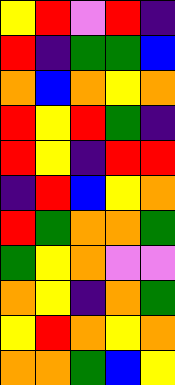[["yellow", "red", "violet", "red", "indigo"], ["red", "indigo", "green", "green", "blue"], ["orange", "blue", "orange", "yellow", "orange"], ["red", "yellow", "red", "green", "indigo"], ["red", "yellow", "indigo", "red", "red"], ["indigo", "red", "blue", "yellow", "orange"], ["red", "green", "orange", "orange", "green"], ["green", "yellow", "orange", "violet", "violet"], ["orange", "yellow", "indigo", "orange", "green"], ["yellow", "red", "orange", "yellow", "orange"], ["orange", "orange", "green", "blue", "yellow"]]